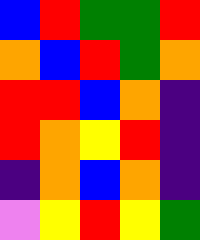[["blue", "red", "green", "green", "red"], ["orange", "blue", "red", "green", "orange"], ["red", "red", "blue", "orange", "indigo"], ["red", "orange", "yellow", "red", "indigo"], ["indigo", "orange", "blue", "orange", "indigo"], ["violet", "yellow", "red", "yellow", "green"]]